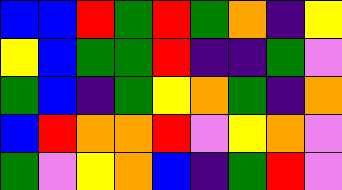[["blue", "blue", "red", "green", "red", "green", "orange", "indigo", "yellow"], ["yellow", "blue", "green", "green", "red", "indigo", "indigo", "green", "violet"], ["green", "blue", "indigo", "green", "yellow", "orange", "green", "indigo", "orange"], ["blue", "red", "orange", "orange", "red", "violet", "yellow", "orange", "violet"], ["green", "violet", "yellow", "orange", "blue", "indigo", "green", "red", "violet"]]